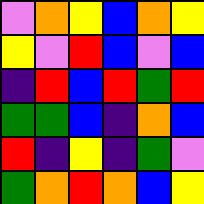[["violet", "orange", "yellow", "blue", "orange", "yellow"], ["yellow", "violet", "red", "blue", "violet", "blue"], ["indigo", "red", "blue", "red", "green", "red"], ["green", "green", "blue", "indigo", "orange", "blue"], ["red", "indigo", "yellow", "indigo", "green", "violet"], ["green", "orange", "red", "orange", "blue", "yellow"]]